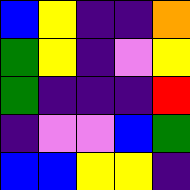[["blue", "yellow", "indigo", "indigo", "orange"], ["green", "yellow", "indigo", "violet", "yellow"], ["green", "indigo", "indigo", "indigo", "red"], ["indigo", "violet", "violet", "blue", "green"], ["blue", "blue", "yellow", "yellow", "indigo"]]